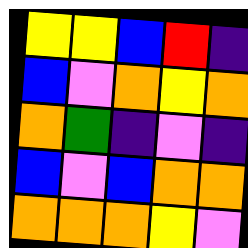[["yellow", "yellow", "blue", "red", "indigo"], ["blue", "violet", "orange", "yellow", "orange"], ["orange", "green", "indigo", "violet", "indigo"], ["blue", "violet", "blue", "orange", "orange"], ["orange", "orange", "orange", "yellow", "violet"]]